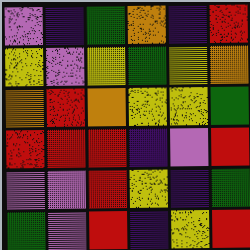[["violet", "indigo", "green", "orange", "indigo", "red"], ["yellow", "violet", "yellow", "green", "yellow", "orange"], ["orange", "red", "orange", "yellow", "yellow", "green"], ["red", "red", "red", "indigo", "violet", "red"], ["violet", "violet", "red", "yellow", "indigo", "green"], ["green", "violet", "red", "indigo", "yellow", "red"]]